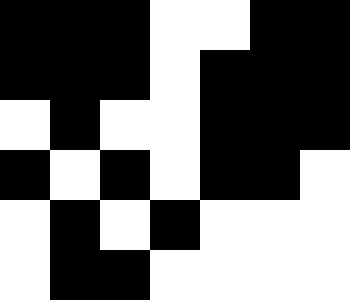[["black", "black", "black", "white", "white", "black", "black"], ["black", "black", "black", "white", "black", "black", "black"], ["white", "black", "white", "white", "black", "black", "black"], ["black", "white", "black", "white", "black", "black", "white"], ["white", "black", "white", "black", "white", "white", "white"], ["white", "black", "black", "white", "white", "white", "white"]]